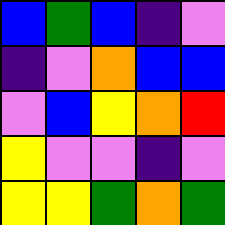[["blue", "green", "blue", "indigo", "violet"], ["indigo", "violet", "orange", "blue", "blue"], ["violet", "blue", "yellow", "orange", "red"], ["yellow", "violet", "violet", "indigo", "violet"], ["yellow", "yellow", "green", "orange", "green"]]